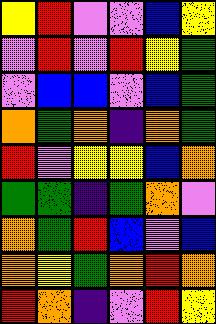[["yellow", "red", "violet", "violet", "blue", "yellow"], ["violet", "red", "violet", "red", "yellow", "green"], ["violet", "blue", "blue", "violet", "blue", "green"], ["orange", "green", "orange", "indigo", "orange", "green"], ["red", "violet", "yellow", "yellow", "blue", "orange"], ["green", "green", "indigo", "green", "orange", "violet"], ["orange", "green", "red", "blue", "violet", "blue"], ["orange", "yellow", "green", "orange", "red", "orange"], ["red", "orange", "indigo", "violet", "red", "yellow"]]